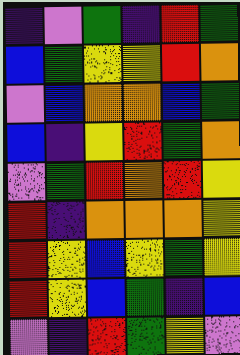[["indigo", "violet", "green", "indigo", "red", "green"], ["blue", "green", "yellow", "yellow", "red", "orange"], ["violet", "blue", "orange", "orange", "blue", "green"], ["blue", "indigo", "yellow", "red", "green", "orange"], ["violet", "green", "red", "orange", "red", "yellow"], ["red", "indigo", "orange", "orange", "orange", "yellow"], ["red", "yellow", "blue", "yellow", "green", "yellow"], ["red", "yellow", "blue", "green", "indigo", "blue"], ["violet", "indigo", "red", "green", "yellow", "violet"]]